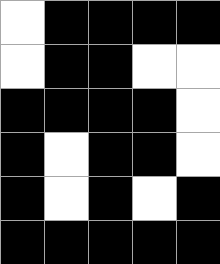[["white", "black", "black", "black", "black"], ["white", "black", "black", "white", "white"], ["black", "black", "black", "black", "white"], ["black", "white", "black", "black", "white"], ["black", "white", "black", "white", "black"], ["black", "black", "black", "black", "black"]]